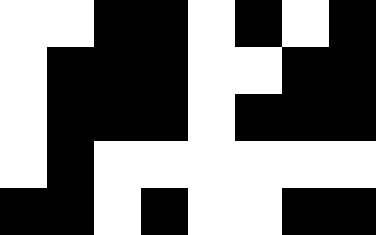[["white", "white", "black", "black", "white", "black", "white", "black"], ["white", "black", "black", "black", "white", "white", "black", "black"], ["white", "black", "black", "black", "white", "black", "black", "black"], ["white", "black", "white", "white", "white", "white", "white", "white"], ["black", "black", "white", "black", "white", "white", "black", "black"]]